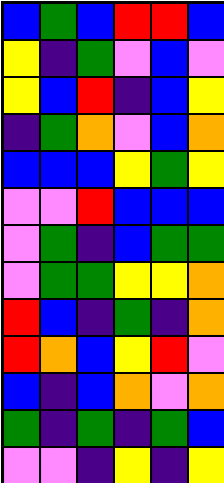[["blue", "green", "blue", "red", "red", "blue"], ["yellow", "indigo", "green", "violet", "blue", "violet"], ["yellow", "blue", "red", "indigo", "blue", "yellow"], ["indigo", "green", "orange", "violet", "blue", "orange"], ["blue", "blue", "blue", "yellow", "green", "yellow"], ["violet", "violet", "red", "blue", "blue", "blue"], ["violet", "green", "indigo", "blue", "green", "green"], ["violet", "green", "green", "yellow", "yellow", "orange"], ["red", "blue", "indigo", "green", "indigo", "orange"], ["red", "orange", "blue", "yellow", "red", "violet"], ["blue", "indigo", "blue", "orange", "violet", "orange"], ["green", "indigo", "green", "indigo", "green", "blue"], ["violet", "violet", "indigo", "yellow", "indigo", "yellow"]]